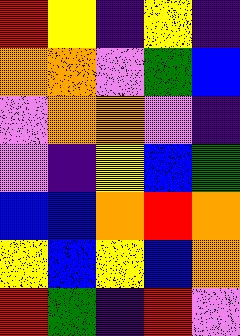[["red", "yellow", "indigo", "yellow", "indigo"], ["orange", "orange", "violet", "green", "blue"], ["violet", "orange", "orange", "violet", "indigo"], ["violet", "indigo", "yellow", "blue", "green"], ["blue", "blue", "orange", "red", "orange"], ["yellow", "blue", "yellow", "blue", "orange"], ["red", "green", "indigo", "red", "violet"]]